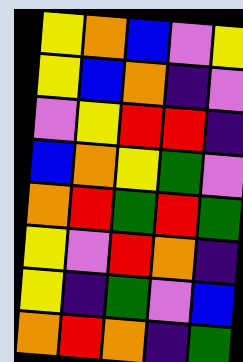[["yellow", "orange", "blue", "violet", "yellow"], ["yellow", "blue", "orange", "indigo", "violet"], ["violet", "yellow", "red", "red", "indigo"], ["blue", "orange", "yellow", "green", "violet"], ["orange", "red", "green", "red", "green"], ["yellow", "violet", "red", "orange", "indigo"], ["yellow", "indigo", "green", "violet", "blue"], ["orange", "red", "orange", "indigo", "green"]]